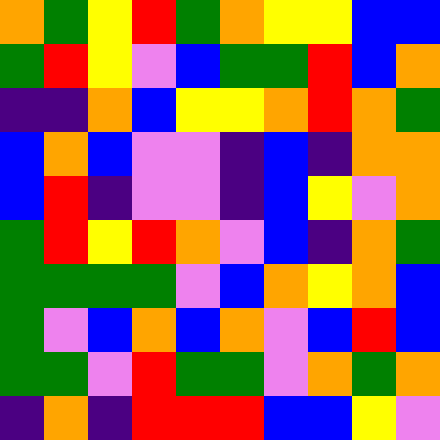[["orange", "green", "yellow", "red", "green", "orange", "yellow", "yellow", "blue", "blue"], ["green", "red", "yellow", "violet", "blue", "green", "green", "red", "blue", "orange"], ["indigo", "indigo", "orange", "blue", "yellow", "yellow", "orange", "red", "orange", "green"], ["blue", "orange", "blue", "violet", "violet", "indigo", "blue", "indigo", "orange", "orange"], ["blue", "red", "indigo", "violet", "violet", "indigo", "blue", "yellow", "violet", "orange"], ["green", "red", "yellow", "red", "orange", "violet", "blue", "indigo", "orange", "green"], ["green", "green", "green", "green", "violet", "blue", "orange", "yellow", "orange", "blue"], ["green", "violet", "blue", "orange", "blue", "orange", "violet", "blue", "red", "blue"], ["green", "green", "violet", "red", "green", "green", "violet", "orange", "green", "orange"], ["indigo", "orange", "indigo", "red", "red", "red", "blue", "blue", "yellow", "violet"]]